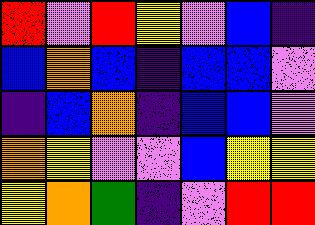[["red", "violet", "red", "yellow", "violet", "blue", "indigo"], ["blue", "orange", "blue", "indigo", "blue", "blue", "violet"], ["indigo", "blue", "orange", "indigo", "blue", "blue", "violet"], ["orange", "yellow", "violet", "violet", "blue", "yellow", "yellow"], ["yellow", "orange", "green", "indigo", "violet", "red", "red"]]